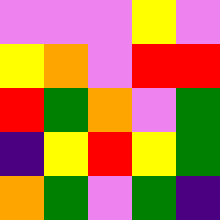[["violet", "violet", "violet", "yellow", "violet"], ["yellow", "orange", "violet", "red", "red"], ["red", "green", "orange", "violet", "green"], ["indigo", "yellow", "red", "yellow", "green"], ["orange", "green", "violet", "green", "indigo"]]